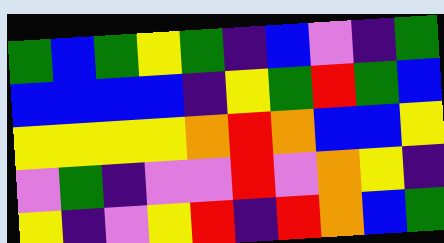[["green", "blue", "green", "yellow", "green", "indigo", "blue", "violet", "indigo", "green"], ["blue", "blue", "blue", "blue", "indigo", "yellow", "green", "red", "green", "blue"], ["yellow", "yellow", "yellow", "yellow", "orange", "red", "orange", "blue", "blue", "yellow"], ["violet", "green", "indigo", "violet", "violet", "red", "violet", "orange", "yellow", "indigo"], ["yellow", "indigo", "violet", "yellow", "red", "indigo", "red", "orange", "blue", "green"]]